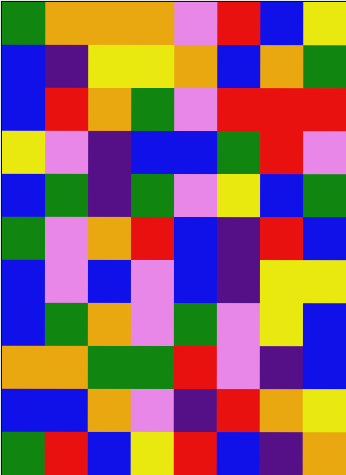[["green", "orange", "orange", "orange", "violet", "red", "blue", "yellow"], ["blue", "indigo", "yellow", "yellow", "orange", "blue", "orange", "green"], ["blue", "red", "orange", "green", "violet", "red", "red", "red"], ["yellow", "violet", "indigo", "blue", "blue", "green", "red", "violet"], ["blue", "green", "indigo", "green", "violet", "yellow", "blue", "green"], ["green", "violet", "orange", "red", "blue", "indigo", "red", "blue"], ["blue", "violet", "blue", "violet", "blue", "indigo", "yellow", "yellow"], ["blue", "green", "orange", "violet", "green", "violet", "yellow", "blue"], ["orange", "orange", "green", "green", "red", "violet", "indigo", "blue"], ["blue", "blue", "orange", "violet", "indigo", "red", "orange", "yellow"], ["green", "red", "blue", "yellow", "red", "blue", "indigo", "orange"]]